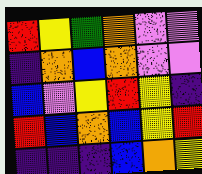[["red", "yellow", "green", "orange", "violet", "violet"], ["indigo", "orange", "blue", "orange", "violet", "violet"], ["blue", "violet", "yellow", "red", "yellow", "indigo"], ["red", "blue", "orange", "blue", "yellow", "red"], ["indigo", "indigo", "indigo", "blue", "orange", "yellow"]]